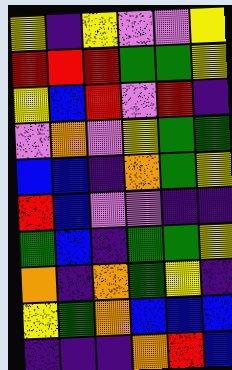[["yellow", "indigo", "yellow", "violet", "violet", "yellow"], ["red", "red", "red", "green", "green", "yellow"], ["yellow", "blue", "red", "violet", "red", "indigo"], ["violet", "orange", "violet", "yellow", "green", "green"], ["blue", "blue", "indigo", "orange", "green", "yellow"], ["red", "blue", "violet", "violet", "indigo", "indigo"], ["green", "blue", "indigo", "green", "green", "yellow"], ["orange", "indigo", "orange", "green", "yellow", "indigo"], ["yellow", "green", "orange", "blue", "blue", "blue"], ["indigo", "indigo", "indigo", "orange", "red", "blue"]]